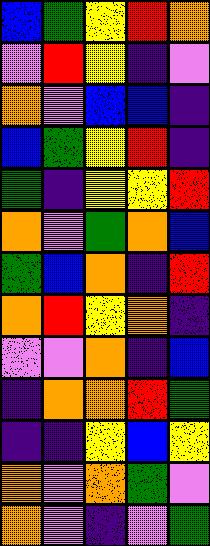[["blue", "green", "yellow", "red", "orange"], ["violet", "red", "yellow", "indigo", "violet"], ["orange", "violet", "blue", "blue", "indigo"], ["blue", "green", "yellow", "red", "indigo"], ["green", "indigo", "yellow", "yellow", "red"], ["orange", "violet", "green", "orange", "blue"], ["green", "blue", "orange", "indigo", "red"], ["orange", "red", "yellow", "orange", "indigo"], ["violet", "violet", "orange", "indigo", "blue"], ["indigo", "orange", "orange", "red", "green"], ["indigo", "indigo", "yellow", "blue", "yellow"], ["orange", "violet", "orange", "green", "violet"], ["orange", "violet", "indigo", "violet", "green"]]